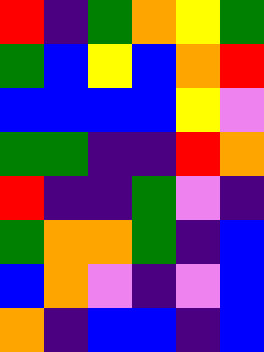[["red", "indigo", "green", "orange", "yellow", "green"], ["green", "blue", "yellow", "blue", "orange", "red"], ["blue", "blue", "blue", "blue", "yellow", "violet"], ["green", "green", "indigo", "indigo", "red", "orange"], ["red", "indigo", "indigo", "green", "violet", "indigo"], ["green", "orange", "orange", "green", "indigo", "blue"], ["blue", "orange", "violet", "indigo", "violet", "blue"], ["orange", "indigo", "blue", "blue", "indigo", "blue"]]